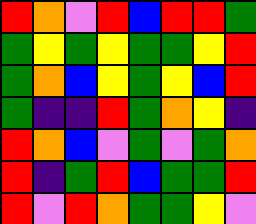[["red", "orange", "violet", "red", "blue", "red", "red", "green"], ["green", "yellow", "green", "yellow", "green", "green", "yellow", "red"], ["green", "orange", "blue", "yellow", "green", "yellow", "blue", "red"], ["green", "indigo", "indigo", "red", "green", "orange", "yellow", "indigo"], ["red", "orange", "blue", "violet", "green", "violet", "green", "orange"], ["red", "indigo", "green", "red", "blue", "green", "green", "red"], ["red", "violet", "red", "orange", "green", "green", "yellow", "violet"]]